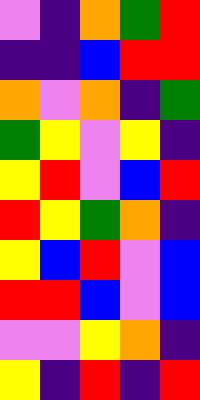[["violet", "indigo", "orange", "green", "red"], ["indigo", "indigo", "blue", "red", "red"], ["orange", "violet", "orange", "indigo", "green"], ["green", "yellow", "violet", "yellow", "indigo"], ["yellow", "red", "violet", "blue", "red"], ["red", "yellow", "green", "orange", "indigo"], ["yellow", "blue", "red", "violet", "blue"], ["red", "red", "blue", "violet", "blue"], ["violet", "violet", "yellow", "orange", "indigo"], ["yellow", "indigo", "red", "indigo", "red"]]